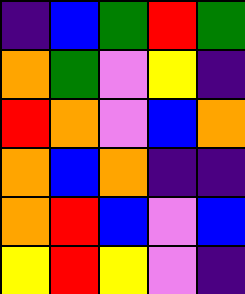[["indigo", "blue", "green", "red", "green"], ["orange", "green", "violet", "yellow", "indigo"], ["red", "orange", "violet", "blue", "orange"], ["orange", "blue", "orange", "indigo", "indigo"], ["orange", "red", "blue", "violet", "blue"], ["yellow", "red", "yellow", "violet", "indigo"]]